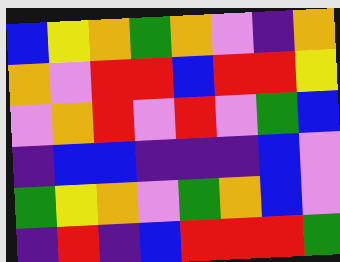[["blue", "yellow", "orange", "green", "orange", "violet", "indigo", "orange"], ["orange", "violet", "red", "red", "blue", "red", "red", "yellow"], ["violet", "orange", "red", "violet", "red", "violet", "green", "blue"], ["indigo", "blue", "blue", "indigo", "indigo", "indigo", "blue", "violet"], ["green", "yellow", "orange", "violet", "green", "orange", "blue", "violet"], ["indigo", "red", "indigo", "blue", "red", "red", "red", "green"]]